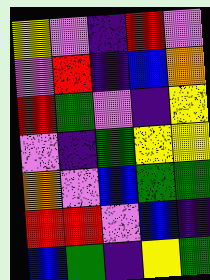[["yellow", "violet", "indigo", "red", "violet"], ["violet", "red", "indigo", "blue", "orange"], ["red", "green", "violet", "indigo", "yellow"], ["violet", "indigo", "green", "yellow", "yellow"], ["orange", "violet", "blue", "green", "green"], ["red", "red", "violet", "blue", "indigo"], ["blue", "green", "indigo", "yellow", "green"]]